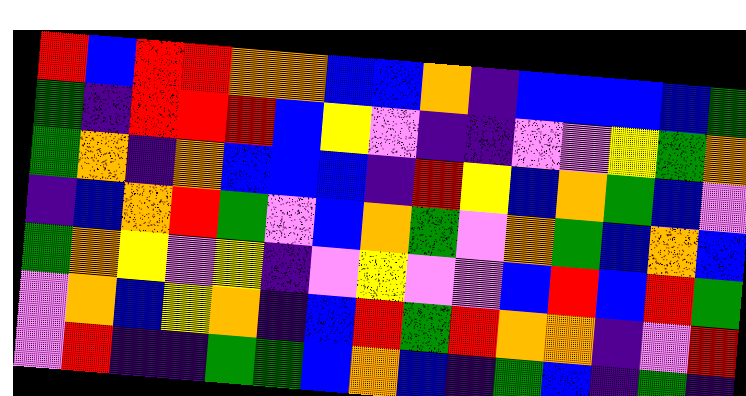[["red", "blue", "red", "red", "orange", "orange", "blue", "blue", "orange", "indigo", "blue", "blue", "blue", "blue", "green"], ["green", "indigo", "red", "red", "red", "blue", "yellow", "violet", "indigo", "indigo", "violet", "violet", "yellow", "green", "orange"], ["green", "orange", "indigo", "orange", "blue", "blue", "blue", "indigo", "red", "yellow", "blue", "orange", "green", "blue", "violet"], ["indigo", "blue", "orange", "red", "green", "violet", "blue", "orange", "green", "violet", "orange", "green", "blue", "orange", "blue"], ["green", "orange", "yellow", "violet", "yellow", "indigo", "violet", "yellow", "violet", "violet", "blue", "red", "blue", "red", "green"], ["violet", "orange", "blue", "yellow", "orange", "indigo", "blue", "red", "green", "red", "orange", "orange", "indigo", "violet", "red"], ["violet", "red", "indigo", "indigo", "green", "green", "blue", "orange", "blue", "indigo", "green", "blue", "indigo", "green", "indigo"]]